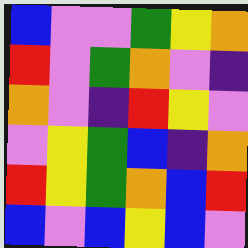[["blue", "violet", "violet", "green", "yellow", "orange"], ["red", "violet", "green", "orange", "violet", "indigo"], ["orange", "violet", "indigo", "red", "yellow", "violet"], ["violet", "yellow", "green", "blue", "indigo", "orange"], ["red", "yellow", "green", "orange", "blue", "red"], ["blue", "violet", "blue", "yellow", "blue", "violet"]]